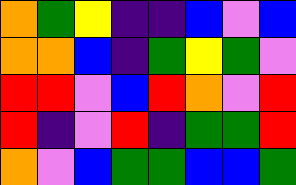[["orange", "green", "yellow", "indigo", "indigo", "blue", "violet", "blue"], ["orange", "orange", "blue", "indigo", "green", "yellow", "green", "violet"], ["red", "red", "violet", "blue", "red", "orange", "violet", "red"], ["red", "indigo", "violet", "red", "indigo", "green", "green", "red"], ["orange", "violet", "blue", "green", "green", "blue", "blue", "green"]]